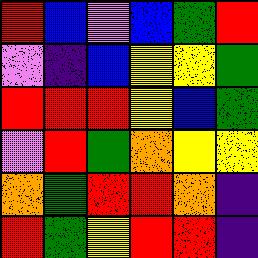[["red", "blue", "violet", "blue", "green", "red"], ["violet", "indigo", "blue", "yellow", "yellow", "green"], ["red", "red", "red", "yellow", "blue", "green"], ["violet", "red", "green", "orange", "yellow", "yellow"], ["orange", "green", "red", "red", "orange", "indigo"], ["red", "green", "yellow", "red", "red", "indigo"]]